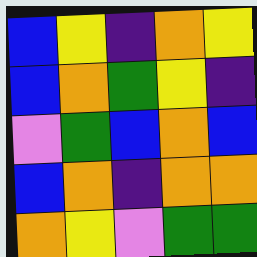[["blue", "yellow", "indigo", "orange", "yellow"], ["blue", "orange", "green", "yellow", "indigo"], ["violet", "green", "blue", "orange", "blue"], ["blue", "orange", "indigo", "orange", "orange"], ["orange", "yellow", "violet", "green", "green"]]